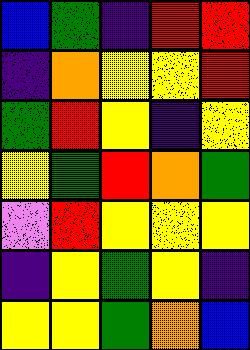[["blue", "green", "indigo", "red", "red"], ["indigo", "orange", "yellow", "yellow", "red"], ["green", "red", "yellow", "indigo", "yellow"], ["yellow", "green", "red", "orange", "green"], ["violet", "red", "yellow", "yellow", "yellow"], ["indigo", "yellow", "green", "yellow", "indigo"], ["yellow", "yellow", "green", "orange", "blue"]]